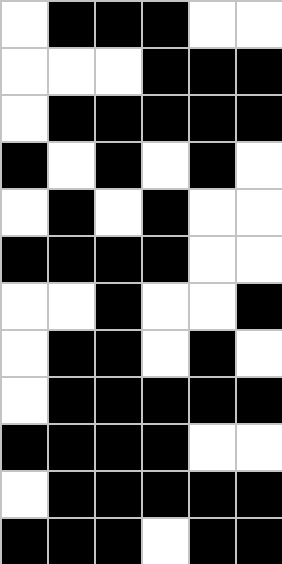[["white", "black", "black", "black", "white", "white"], ["white", "white", "white", "black", "black", "black"], ["white", "black", "black", "black", "black", "black"], ["black", "white", "black", "white", "black", "white"], ["white", "black", "white", "black", "white", "white"], ["black", "black", "black", "black", "white", "white"], ["white", "white", "black", "white", "white", "black"], ["white", "black", "black", "white", "black", "white"], ["white", "black", "black", "black", "black", "black"], ["black", "black", "black", "black", "white", "white"], ["white", "black", "black", "black", "black", "black"], ["black", "black", "black", "white", "black", "black"]]